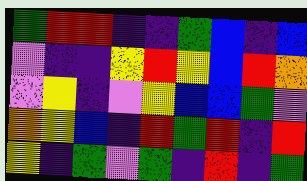[["green", "red", "red", "indigo", "indigo", "green", "blue", "indigo", "blue"], ["violet", "indigo", "indigo", "yellow", "red", "yellow", "blue", "red", "orange"], ["violet", "yellow", "indigo", "violet", "yellow", "blue", "blue", "green", "violet"], ["orange", "yellow", "blue", "indigo", "red", "green", "red", "indigo", "red"], ["yellow", "indigo", "green", "violet", "green", "indigo", "red", "indigo", "green"]]